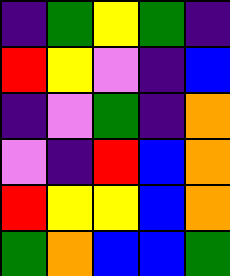[["indigo", "green", "yellow", "green", "indigo"], ["red", "yellow", "violet", "indigo", "blue"], ["indigo", "violet", "green", "indigo", "orange"], ["violet", "indigo", "red", "blue", "orange"], ["red", "yellow", "yellow", "blue", "orange"], ["green", "orange", "blue", "blue", "green"]]